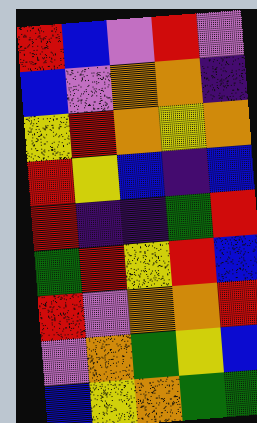[["red", "blue", "violet", "red", "violet"], ["blue", "violet", "orange", "orange", "indigo"], ["yellow", "red", "orange", "yellow", "orange"], ["red", "yellow", "blue", "indigo", "blue"], ["red", "indigo", "indigo", "green", "red"], ["green", "red", "yellow", "red", "blue"], ["red", "violet", "orange", "orange", "red"], ["violet", "orange", "green", "yellow", "blue"], ["blue", "yellow", "orange", "green", "green"]]